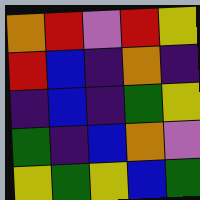[["orange", "red", "violet", "red", "yellow"], ["red", "blue", "indigo", "orange", "indigo"], ["indigo", "blue", "indigo", "green", "yellow"], ["green", "indigo", "blue", "orange", "violet"], ["yellow", "green", "yellow", "blue", "green"]]